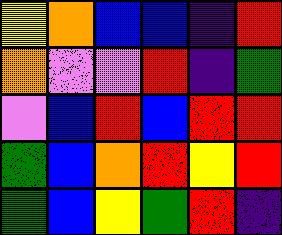[["yellow", "orange", "blue", "blue", "indigo", "red"], ["orange", "violet", "violet", "red", "indigo", "green"], ["violet", "blue", "red", "blue", "red", "red"], ["green", "blue", "orange", "red", "yellow", "red"], ["green", "blue", "yellow", "green", "red", "indigo"]]